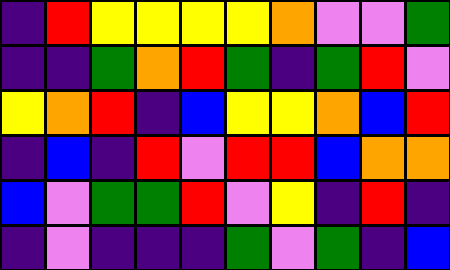[["indigo", "red", "yellow", "yellow", "yellow", "yellow", "orange", "violet", "violet", "green"], ["indigo", "indigo", "green", "orange", "red", "green", "indigo", "green", "red", "violet"], ["yellow", "orange", "red", "indigo", "blue", "yellow", "yellow", "orange", "blue", "red"], ["indigo", "blue", "indigo", "red", "violet", "red", "red", "blue", "orange", "orange"], ["blue", "violet", "green", "green", "red", "violet", "yellow", "indigo", "red", "indigo"], ["indigo", "violet", "indigo", "indigo", "indigo", "green", "violet", "green", "indigo", "blue"]]